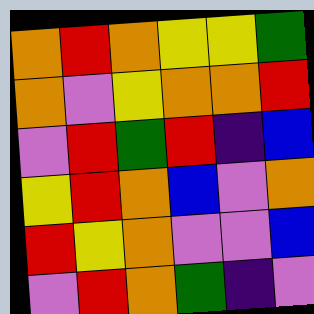[["orange", "red", "orange", "yellow", "yellow", "green"], ["orange", "violet", "yellow", "orange", "orange", "red"], ["violet", "red", "green", "red", "indigo", "blue"], ["yellow", "red", "orange", "blue", "violet", "orange"], ["red", "yellow", "orange", "violet", "violet", "blue"], ["violet", "red", "orange", "green", "indigo", "violet"]]